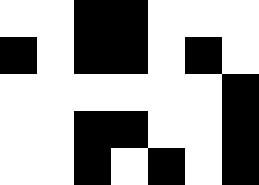[["white", "white", "black", "black", "white", "white", "white"], ["black", "white", "black", "black", "white", "black", "white"], ["white", "white", "white", "white", "white", "white", "black"], ["white", "white", "black", "black", "white", "white", "black"], ["white", "white", "black", "white", "black", "white", "black"]]